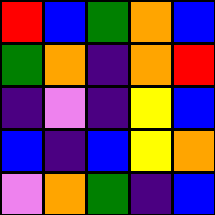[["red", "blue", "green", "orange", "blue"], ["green", "orange", "indigo", "orange", "red"], ["indigo", "violet", "indigo", "yellow", "blue"], ["blue", "indigo", "blue", "yellow", "orange"], ["violet", "orange", "green", "indigo", "blue"]]